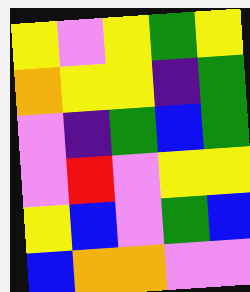[["yellow", "violet", "yellow", "green", "yellow"], ["orange", "yellow", "yellow", "indigo", "green"], ["violet", "indigo", "green", "blue", "green"], ["violet", "red", "violet", "yellow", "yellow"], ["yellow", "blue", "violet", "green", "blue"], ["blue", "orange", "orange", "violet", "violet"]]